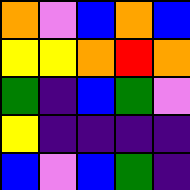[["orange", "violet", "blue", "orange", "blue"], ["yellow", "yellow", "orange", "red", "orange"], ["green", "indigo", "blue", "green", "violet"], ["yellow", "indigo", "indigo", "indigo", "indigo"], ["blue", "violet", "blue", "green", "indigo"]]